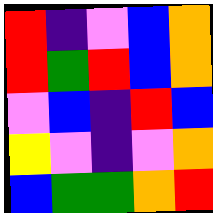[["red", "indigo", "violet", "blue", "orange"], ["red", "green", "red", "blue", "orange"], ["violet", "blue", "indigo", "red", "blue"], ["yellow", "violet", "indigo", "violet", "orange"], ["blue", "green", "green", "orange", "red"]]